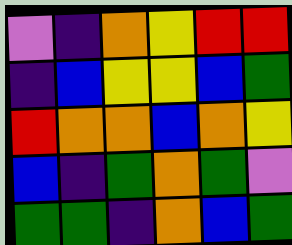[["violet", "indigo", "orange", "yellow", "red", "red"], ["indigo", "blue", "yellow", "yellow", "blue", "green"], ["red", "orange", "orange", "blue", "orange", "yellow"], ["blue", "indigo", "green", "orange", "green", "violet"], ["green", "green", "indigo", "orange", "blue", "green"]]